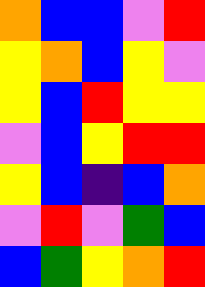[["orange", "blue", "blue", "violet", "red"], ["yellow", "orange", "blue", "yellow", "violet"], ["yellow", "blue", "red", "yellow", "yellow"], ["violet", "blue", "yellow", "red", "red"], ["yellow", "blue", "indigo", "blue", "orange"], ["violet", "red", "violet", "green", "blue"], ["blue", "green", "yellow", "orange", "red"]]